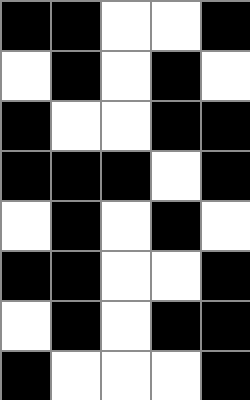[["black", "black", "white", "white", "black"], ["white", "black", "white", "black", "white"], ["black", "white", "white", "black", "black"], ["black", "black", "black", "white", "black"], ["white", "black", "white", "black", "white"], ["black", "black", "white", "white", "black"], ["white", "black", "white", "black", "black"], ["black", "white", "white", "white", "black"]]